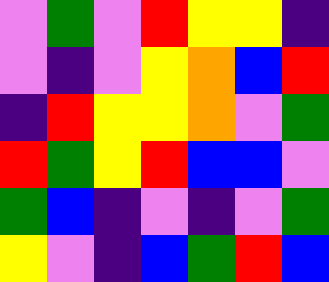[["violet", "green", "violet", "red", "yellow", "yellow", "indigo"], ["violet", "indigo", "violet", "yellow", "orange", "blue", "red"], ["indigo", "red", "yellow", "yellow", "orange", "violet", "green"], ["red", "green", "yellow", "red", "blue", "blue", "violet"], ["green", "blue", "indigo", "violet", "indigo", "violet", "green"], ["yellow", "violet", "indigo", "blue", "green", "red", "blue"]]